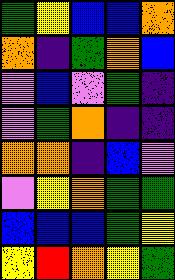[["green", "yellow", "blue", "blue", "orange"], ["orange", "indigo", "green", "orange", "blue"], ["violet", "blue", "violet", "green", "indigo"], ["violet", "green", "orange", "indigo", "indigo"], ["orange", "orange", "indigo", "blue", "violet"], ["violet", "yellow", "orange", "green", "green"], ["blue", "blue", "blue", "green", "yellow"], ["yellow", "red", "orange", "yellow", "green"]]